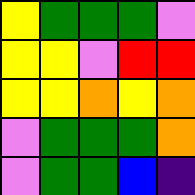[["yellow", "green", "green", "green", "violet"], ["yellow", "yellow", "violet", "red", "red"], ["yellow", "yellow", "orange", "yellow", "orange"], ["violet", "green", "green", "green", "orange"], ["violet", "green", "green", "blue", "indigo"]]